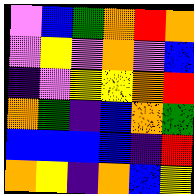[["violet", "blue", "green", "orange", "red", "orange"], ["violet", "yellow", "violet", "orange", "violet", "blue"], ["indigo", "violet", "yellow", "yellow", "orange", "red"], ["orange", "green", "indigo", "blue", "orange", "green"], ["blue", "blue", "blue", "blue", "indigo", "red"], ["orange", "yellow", "indigo", "orange", "blue", "yellow"]]